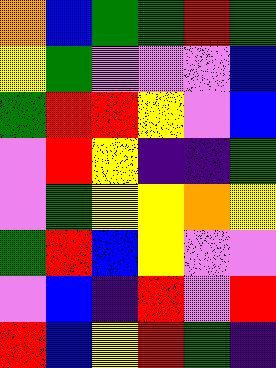[["orange", "blue", "green", "green", "red", "green"], ["yellow", "green", "violet", "violet", "violet", "blue"], ["green", "red", "red", "yellow", "violet", "blue"], ["violet", "red", "yellow", "indigo", "indigo", "green"], ["violet", "green", "yellow", "yellow", "orange", "yellow"], ["green", "red", "blue", "yellow", "violet", "violet"], ["violet", "blue", "indigo", "red", "violet", "red"], ["red", "blue", "yellow", "red", "green", "indigo"]]